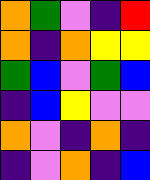[["orange", "green", "violet", "indigo", "red"], ["orange", "indigo", "orange", "yellow", "yellow"], ["green", "blue", "violet", "green", "blue"], ["indigo", "blue", "yellow", "violet", "violet"], ["orange", "violet", "indigo", "orange", "indigo"], ["indigo", "violet", "orange", "indigo", "blue"]]